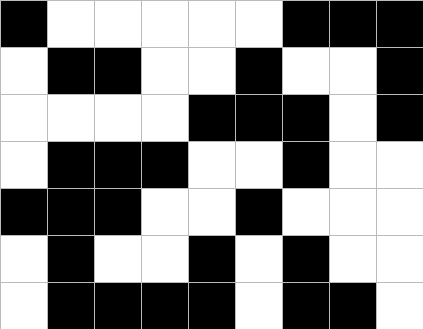[["black", "white", "white", "white", "white", "white", "black", "black", "black"], ["white", "black", "black", "white", "white", "black", "white", "white", "black"], ["white", "white", "white", "white", "black", "black", "black", "white", "black"], ["white", "black", "black", "black", "white", "white", "black", "white", "white"], ["black", "black", "black", "white", "white", "black", "white", "white", "white"], ["white", "black", "white", "white", "black", "white", "black", "white", "white"], ["white", "black", "black", "black", "black", "white", "black", "black", "white"]]